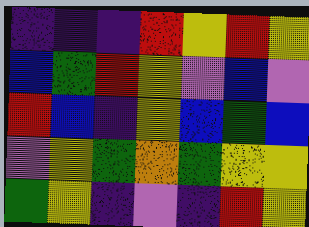[["indigo", "indigo", "indigo", "red", "yellow", "red", "yellow"], ["blue", "green", "red", "yellow", "violet", "blue", "violet"], ["red", "blue", "indigo", "yellow", "blue", "green", "blue"], ["violet", "yellow", "green", "orange", "green", "yellow", "yellow"], ["green", "yellow", "indigo", "violet", "indigo", "red", "yellow"]]